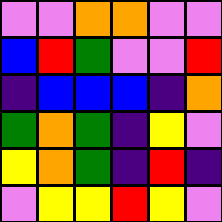[["violet", "violet", "orange", "orange", "violet", "violet"], ["blue", "red", "green", "violet", "violet", "red"], ["indigo", "blue", "blue", "blue", "indigo", "orange"], ["green", "orange", "green", "indigo", "yellow", "violet"], ["yellow", "orange", "green", "indigo", "red", "indigo"], ["violet", "yellow", "yellow", "red", "yellow", "violet"]]